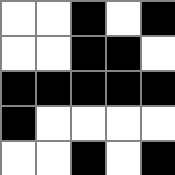[["white", "white", "black", "white", "black"], ["white", "white", "black", "black", "white"], ["black", "black", "black", "black", "black"], ["black", "white", "white", "white", "white"], ["white", "white", "black", "white", "black"]]